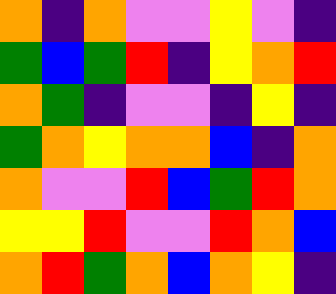[["orange", "indigo", "orange", "violet", "violet", "yellow", "violet", "indigo"], ["green", "blue", "green", "red", "indigo", "yellow", "orange", "red"], ["orange", "green", "indigo", "violet", "violet", "indigo", "yellow", "indigo"], ["green", "orange", "yellow", "orange", "orange", "blue", "indigo", "orange"], ["orange", "violet", "violet", "red", "blue", "green", "red", "orange"], ["yellow", "yellow", "red", "violet", "violet", "red", "orange", "blue"], ["orange", "red", "green", "orange", "blue", "orange", "yellow", "indigo"]]